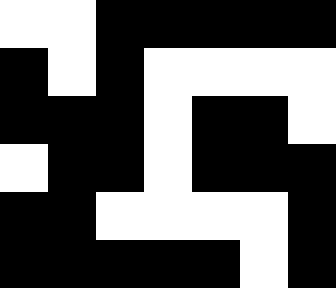[["white", "white", "black", "black", "black", "black", "black"], ["black", "white", "black", "white", "white", "white", "white"], ["black", "black", "black", "white", "black", "black", "white"], ["white", "black", "black", "white", "black", "black", "black"], ["black", "black", "white", "white", "white", "white", "black"], ["black", "black", "black", "black", "black", "white", "black"]]